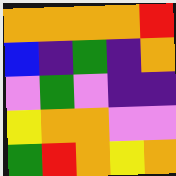[["orange", "orange", "orange", "orange", "red"], ["blue", "indigo", "green", "indigo", "orange"], ["violet", "green", "violet", "indigo", "indigo"], ["yellow", "orange", "orange", "violet", "violet"], ["green", "red", "orange", "yellow", "orange"]]